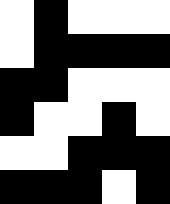[["white", "black", "white", "white", "white"], ["white", "black", "black", "black", "black"], ["black", "black", "white", "white", "white"], ["black", "white", "white", "black", "white"], ["white", "white", "black", "black", "black"], ["black", "black", "black", "white", "black"]]